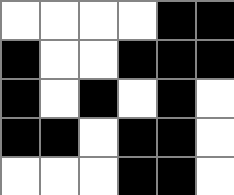[["white", "white", "white", "white", "black", "black"], ["black", "white", "white", "black", "black", "black"], ["black", "white", "black", "white", "black", "white"], ["black", "black", "white", "black", "black", "white"], ["white", "white", "white", "black", "black", "white"]]